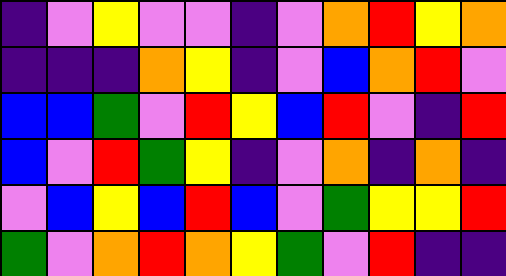[["indigo", "violet", "yellow", "violet", "violet", "indigo", "violet", "orange", "red", "yellow", "orange"], ["indigo", "indigo", "indigo", "orange", "yellow", "indigo", "violet", "blue", "orange", "red", "violet"], ["blue", "blue", "green", "violet", "red", "yellow", "blue", "red", "violet", "indigo", "red"], ["blue", "violet", "red", "green", "yellow", "indigo", "violet", "orange", "indigo", "orange", "indigo"], ["violet", "blue", "yellow", "blue", "red", "blue", "violet", "green", "yellow", "yellow", "red"], ["green", "violet", "orange", "red", "orange", "yellow", "green", "violet", "red", "indigo", "indigo"]]